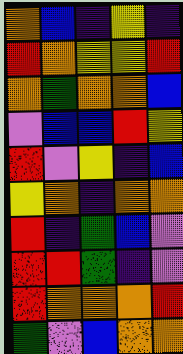[["orange", "blue", "indigo", "yellow", "indigo"], ["red", "orange", "yellow", "yellow", "red"], ["orange", "green", "orange", "orange", "blue"], ["violet", "blue", "blue", "red", "yellow"], ["red", "violet", "yellow", "indigo", "blue"], ["yellow", "orange", "indigo", "orange", "orange"], ["red", "indigo", "green", "blue", "violet"], ["red", "red", "green", "indigo", "violet"], ["red", "orange", "orange", "orange", "red"], ["green", "violet", "blue", "orange", "orange"]]